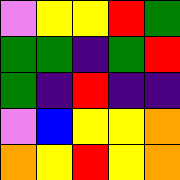[["violet", "yellow", "yellow", "red", "green"], ["green", "green", "indigo", "green", "red"], ["green", "indigo", "red", "indigo", "indigo"], ["violet", "blue", "yellow", "yellow", "orange"], ["orange", "yellow", "red", "yellow", "orange"]]